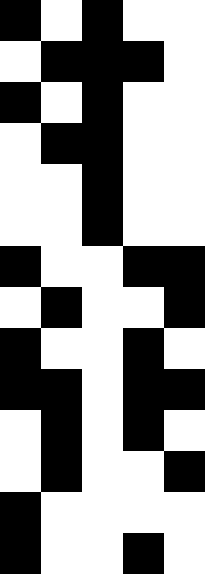[["black", "white", "black", "white", "white"], ["white", "black", "black", "black", "white"], ["black", "white", "black", "white", "white"], ["white", "black", "black", "white", "white"], ["white", "white", "black", "white", "white"], ["white", "white", "black", "white", "white"], ["black", "white", "white", "black", "black"], ["white", "black", "white", "white", "black"], ["black", "white", "white", "black", "white"], ["black", "black", "white", "black", "black"], ["white", "black", "white", "black", "white"], ["white", "black", "white", "white", "black"], ["black", "white", "white", "white", "white"], ["black", "white", "white", "black", "white"]]